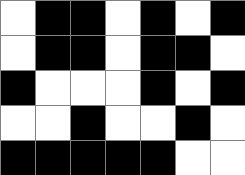[["white", "black", "black", "white", "black", "white", "black"], ["white", "black", "black", "white", "black", "black", "white"], ["black", "white", "white", "white", "black", "white", "black"], ["white", "white", "black", "white", "white", "black", "white"], ["black", "black", "black", "black", "black", "white", "white"]]